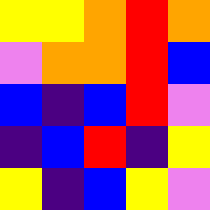[["yellow", "yellow", "orange", "red", "orange"], ["violet", "orange", "orange", "red", "blue"], ["blue", "indigo", "blue", "red", "violet"], ["indigo", "blue", "red", "indigo", "yellow"], ["yellow", "indigo", "blue", "yellow", "violet"]]